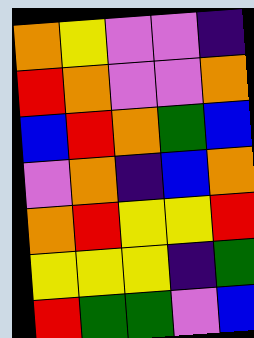[["orange", "yellow", "violet", "violet", "indigo"], ["red", "orange", "violet", "violet", "orange"], ["blue", "red", "orange", "green", "blue"], ["violet", "orange", "indigo", "blue", "orange"], ["orange", "red", "yellow", "yellow", "red"], ["yellow", "yellow", "yellow", "indigo", "green"], ["red", "green", "green", "violet", "blue"]]